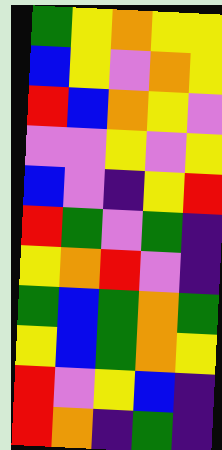[["green", "yellow", "orange", "yellow", "yellow"], ["blue", "yellow", "violet", "orange", "yellow"], ["red", "blue", "orange", "yellow", "violet"], ["violet", "violet", "yellow", "violet", "yellow"], ["blue", "violet", "indigo", "yellow", "red"], ["red", "green", "violet", "green", "indigo"], ["yellow", "orange", "red", "violet", "indigo"], ["green", "blue", "green", "orange", "green"], ["yellow", "blue", "green", "orange", "yellow"], ["red", "violet", "yellow", "blue", "indigo"], ["red", "orange", "indigo", "green", "indigo"]]